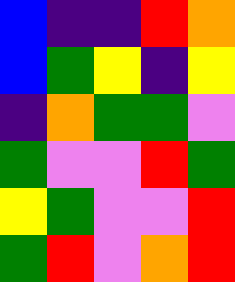[["blue", "indigo", "indigo", "red", "orange"], ["blue", "green", "yellow", "indigo", "yellow"], ["indigo", "orange", "green", "green", "violet"], ["green", "violet", "violet", "red", "green"], ["yellow", "green", "violet", "violet", "red"], ["green", "red", "violet", "orange", "red"]]